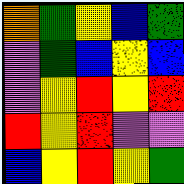[["orange", "green", "yellow", "blue", "green"], ["violet", "green", "blue", "yellow", "blue"], ["violet", "yellow", "red", "yellow", "red"], ["red", "yellow", "red", "violet", "violet"], ["blue", "yellow", "red", "yellow", "green"]]